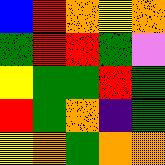[["blue", "red", "orange", "yellow", "orange"], ["green", "red", "red", "green", "violet"], ["yellow", "green", "green", "red", "green"], ["red", "green", "orange", "indigo", "green"], ["yellow", "orange", "green", "orange", "orange"]]